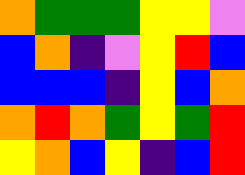[["orange", "green", "green", "green", "yellow", "yellow", "violet"], ["blue", "orange", "indigo", "violet", "yellow", "red", "blue"], ["blue", "blue", "blue", "indigo", "yellow", "blue", "orange"], ["orange", "red", "orange", "green", "yellow", "green", "red"], ["yellow", "orange", "blue", "yellow", "indigo", "blue", "red"]]